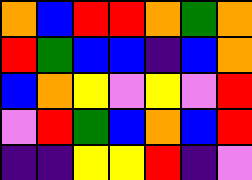[["orange", "blue", "red", "red", "orange", "green", "orange"], ["red", "green", "blue", "blue", "indigo", "blue", "orange"], ["blue", "orange", "yellow", "violet", "yellow", "violet", "red"], ["violet", "red", "green", "blue", "orange", "blue", "red"], ["indigo", "indigo", "yellow", "yellow", "red", "indigo", "violet"]]